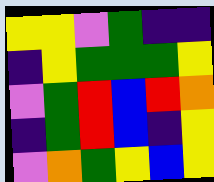[["yellow", "yellow", "violet", "green", "indigo", "indigo"], ["indigo", "yellow", "green", "green", "green", "yellow"], ["violet", "green", "red", "blue", "red", "orange"], ["indigo", "green", "red", "blue", "indigo", "yellow"], ["violet", "orange", "green", "yellow", "blue", "yellow"]]